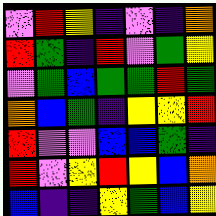[["violet", "red", "yellow", "indigo", "violet", "indigo", "orange"], ["red", "green", "indigo", "red", "violet", "green", "yellow"], ["violet", "green", "blue", "green", "green", "red", "green"], ["orange", "blue", "green", "indigo", "yellow", "yellow", "red"], ["red", "violet", "violet", "blue", "blue", "green", "indigo"], ["red", "violet", "yellow", "red", "yellow", "blue", "orange"], ["blue", "indigo", "indigo", "yellow", "green", "blue", "yellow"]]